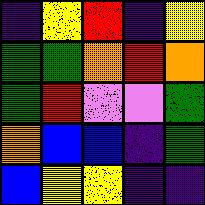[["indigo", "yellow", "red", "indigo", "yellow"], ["green", "green", "orange", "red", "orange"], ["green", "red", "violet", "violet", "green"], ["orange", "blue", "blue", "indigo", "green"], ["blue", "yellow", "yellow", "indigo", "indigo"]]